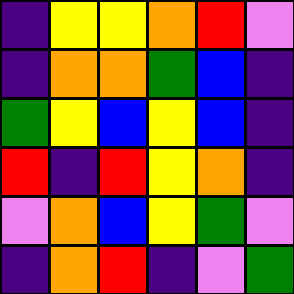[["indigo", "yellow", "yellow", "orange", "red", "violet"], ["indigo", "orange", "orange", "green", "blue", "indigo"], ["green", "yellow", "blue", "yellow", "blue", "indigo"], ["red", "indigo", "red", "yellow", "orange", "indigo"], ["violet", "orange", "blue", "yellow", "green", "violet"], ["indigo", "orange", "red", "indigo", "violet", "green"]]